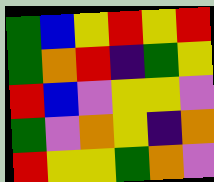[["green", "blue", "yellow", "red", "yellow", "red"], ["green", "orange", "red", "indigo", "green", "yellow"], ["red", "blue", "violet", "yellow", "yellow", "violet"], ["green", "violet", "orange", "yellow", "indigo", "orange"], ["red", "yellow", "yellow", "green", "orange", "violet"]]